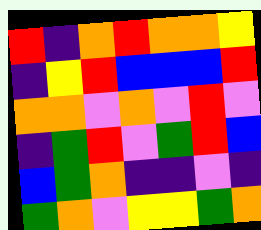[["red", "indigo", "orange", "red", "orange", "orange", "yellow"], ["indigo", "yellow", "red", "blue", "blue", "blue", "red"], ["orange", "orange", "violet", "orange", "violet", "red", "violet"], ["indigo", "green", "red", "violet", "green", "red", "blue"], ["blue", "green", "orange", "indigo", "indigo", "violet", "indigo"], ["green", "orange", "violet", "yellow", "yellow", "green", "orange"]]